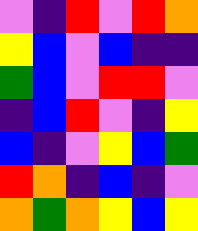[["violet", "indigo", "red", "violet", "red", "orange"], ["yellow", "blue", "violet", "blue", "indigo", "indigo"], ["green", "blue", "violet", "red", "red", "violet"], ["indigo", "blue", "red", "violet", "indigo", "yellow"], ["blue", "indigo", "violet", "yellow", "blue", "green"], ["red", "orange", "indigo", "blue", "indigo", "violet"], ["orange", "green", "orange", "yellow", "blue", "yellow"]]